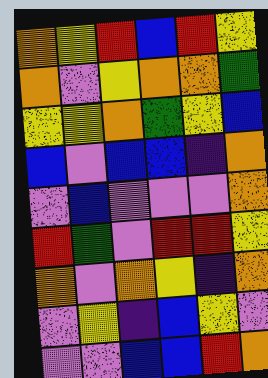[["orange", "yellow", "red", "blue", "red", "yellow"], ["orange", "violet", "yellow", "orange", "orange", "green"], ["yellow", "yellow", "orange", "green", "yellow", "blue"], ["blue", "violet", "blue", "blue", "indigo", "orange"], ["violet", "blue", "violet", "violet", "violet", "orange"], ["red", "green", "violet", "red", "red", "yellow"], ["orange", "violet", "orange", "yellow", "indigo", "orange"], ["violet", "yellow", "indigo", "blue", "yellow", "violet"], ["violet", "violet", "blue", "blue", "red", "orange"]]